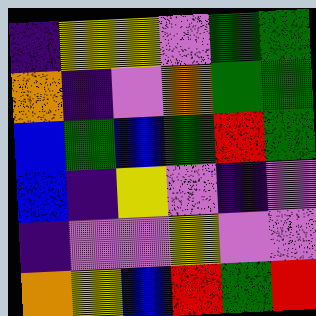[["indigo", "yellow", "yellow", "violet", "green", "green"], ["orange", "indigo", "violet", "orange", "green", "green"], ["blue", "green", "blue", "green", "red", "green"], ["blue", "indigo", "yellow", "violet", "indigo", "violet"], ["indigo", "violet", "violet", "yellow", "violet", "violet"], ["orange", "yellow", "blue", "red", "green", "red"]]